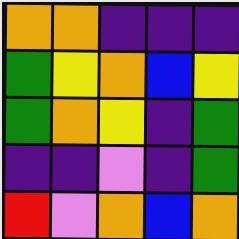[["orange", "orange", "indigo", "indigo", "indigo"], ["green", "yellow", "orange", "blue", "yellow"], ["green", "orange", "yellow", "indigo", "green"], ["indigo", "indigo", "violet", "indigo", "green"], ["red", "violet", "orange", "blue", "orange"]]